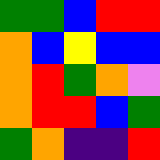[["green", "green", "blue", "red", "red"], ["orange", "blue", "yellow", "blue", "blue"], ["orange", "red", "green", "orange", "violet"], ["orange", "red", "red", "blue", "green"], ["green", "orange", "indigo", "indigo", "red"]]